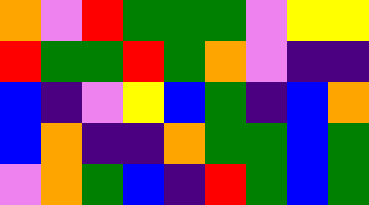[["orange", "violet", "red", "green", "green", "green", "violet", "yellow", "yellow"], ["red", "green", "green", "red", "green", "orange", "violet", "indigo", "indigo"], ["blue", "indigo", "violet", "yellow", "blue", "green", "indigo", "blue", "orange"], ["blue", "orange", "indigo", "indigo", "orange", "green", "green", "blue", "green"], ["violet", "orange", "green", "blue", "indigo", "red", "green", "blue", "green"]]